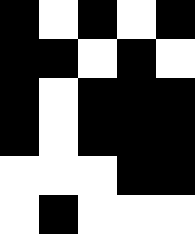[["black", "white", "black", "white", "black"], ["black", "black", "white", "black", "white"], ["black", "white", "black", "black", "black"], ["black", "white", "black", "black", "black"], ["white", "white", "white", "black", "black"], ["white", "black", "white", "white", "white"]]